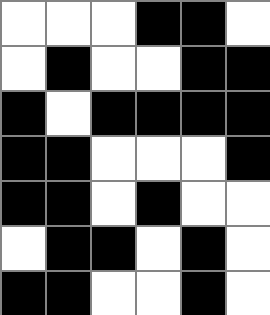[["white", "white", "white", "black", "black", "white"], ["white", "black", "white", "white", "black", "black"], ["black", "white", "black", "black", "black", "black"], ["black", "black", "white", "white", "white", "black"], ["black", "black", "white", "black", "white", "white"], ["white", "black", "black", "white", "black", "white"], ["black", "black", "white", "white", "black", "white"]]